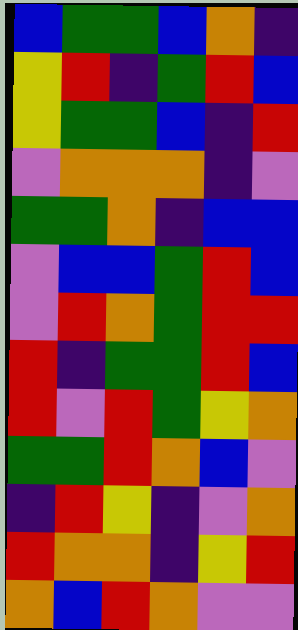[["blue", "green", "green", "blue", "orange", "indigo"], ["yellow", "red", "indigo", "green", "red", "blue"], ["yellow", "green", "green", "blue", "indigo", "red"], ["violet", "orange", "orange", "orange", "indigo", "violet"], ["green", "green", "orange", "indigo", "blue", "blue"], ["violet", "blue", "blue", "green", "red", "blue"], ["violet", "red", "orange", "green", "red", "red"], ["red", "indigo", "green", "green", "red", "blue"], ["red", "violet", "red", "green", "yellow", "orange"], ["green", "green", "red", "orange", "blue", "violet"], ["indigo", "red", "yellow", "indigo", "violet", "orange"], ["red", "orange", "orange", "indigo", "yellow", "red"], ["orange", "blue", "red", "orange", "violet", "violet"]]